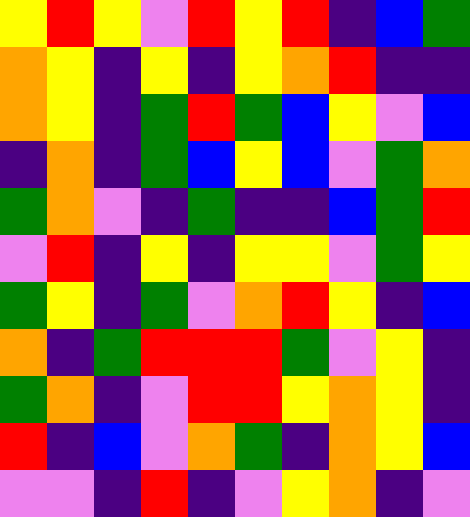[["yellow", "red", "yellow", "violet", "red", "yellow", "red", "indigo", "blue", "green"], ["orange", "yellow", "indigo", "yellow", "indigo", "yellow", "orange", "red", "indigo", "indigo"], ["orange", "yellow", "indigo", "green", "red", "green", "blue", "yellow", "violet", "blue"], ["indigo", "orange", "indigo", "green", "blue", "yellow", "blue", "violet", "green", "orange"], ["green", "orange", "violet", "indigo", "green", "indigo", "indigo", "blue", "green", "red"], ["violet", "red", "indigo", "yellow", "indigo", "yellow", "yellow", "violet", "green", "yellow"], ["green", "yellow", "indigo", "green", "violet", "orange", "red", "yellow", "indigo", "blue"], ["orange", "indigo", "green", "red", "red", "red", "green", "violet", "yellow", "indigo"], ["green", "orange", "indigo", "violet", "red", "red", "yellow", "orange", "yellow", "indigo"], ["red", "indigo", "blue", "violet", "orange", "green", "indigo", "orange", "yellow", "blue"], ["violet", "violet", "indigo", "red", "indigo", "violet", "yellow", "orange", "indigo", "violet"]]